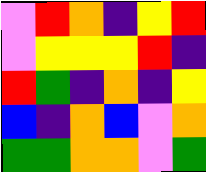[["violet", "red", "orange", "indigo", "yellow", "red"], ["violet", "yellow", "yellow", "yellow", "red", "indigo"], ["red", "green", "indigo", "orange", "indigo", "yellow"], ["blue", "indigo", "orange", "blue", "violet", "orange"], ["green", "green", "orange", "orange", "violet", "green"]]